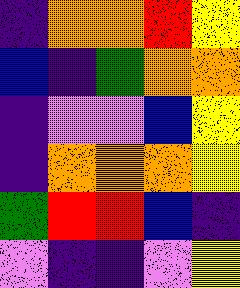[["indigo", "orange", "orange", "red", "yellow"], ["blue", "indigo", "green", "orange", "orange"], ["indigo", "violet", "violet", "blue", "yellow"], ["indigo", "orange", "orange", "orange", "yellow"], ["green", "red", "red", "blue", "indigo"], ["violet", "indigo", "indigo", "violet", "yellow"]]